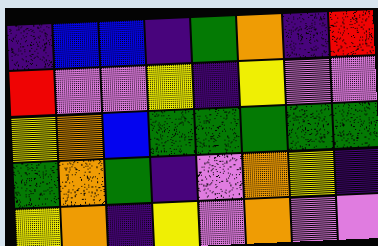[["indigo", "blue", "blue", "indigo", "green", "orange", "indigo", "red"], ["red", "violet", "violet", "yellow", "indigo", "yellow", "violet", "violet"], ["yellow", "orange", "blue", "green", "green", "green", "green", "green"], ["green", "orange", "green", "indigo", "violet", "orange", "yellow", "indigo"], ["yellow", "orange", "indigo", "yellow", "violet", "orange", "violet", "violet"]]